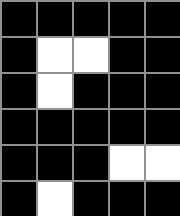[["black", "black", "black", "black", "black"], ["black", "white", "white", "black", "black"], ["black", "white", "black", "black", "black"], ["black", "black", "black", "black", "black"], ["black", "black", "black", "white", "white"], ["black", "white", "black", "black", "black"]]